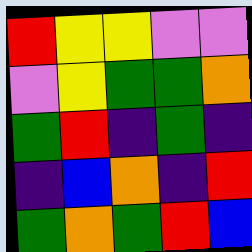[["red", "yellow", "yellow", "violet", "violet"], ["violet", "yellow", "green", "green", "orange"], ["green", "red", "indigo", "green", "indigo"], ["indigo", "blue", "orange", "indigo", "red"], ["green", "orange", "green", "red", "blue"]]